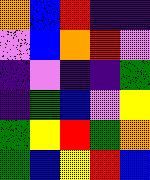[["orange", "blue", "red", "indigo", "indigo"], ["violet", "blue", "orange", "red", "violet"], ["indigo", "violet", "indigo", "indigo", "green"], ["indigo", "green", "blue", "violet", "yellow"], ["green", "yellow", "red", "green", "orange"], ["green", "blue", "yellow", "red", "blue"]]